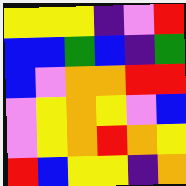[["yellow", "yellow", "yellow", "indigo", "violet", "red"], ["blue", "blue", "green", "blue", "indigo", "green"], ["blue", "violet", "orange", "orange", "red", "red"], ["violet", "yellow", "orange", "yellow", "violet", "blue"], ["violet", "yellow", "orange", "red", "orange", "yellow"], ["red", "blue", "yellow", "yellow", "indigo", "orange"]]